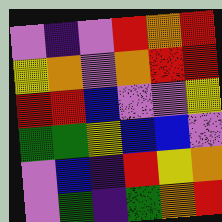[["violet", "indigo", "violet", "red", "orange", "red"], ["yellow", "orange", "violet", "orange", "red", "red"], ["red", "red", "blue", "violet", "violet", "yellow"], ["green", "green", "yellow", "blue", "blue", "violet"], ["violet", "blue", "indigo", "red", "yellow", "orange"], ["violet", "green", "indigo", "green", "orange", "red"]]